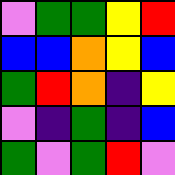[["violet", "green", "green", "yellow", "red"], ["blue", "blue", "orange", "yellow", "blue"], ["green", "red", "orange", "indigo", "yellow"], ["violet", "indigo", "green", "indigo", "blue"], ["green", "violet", "green", "red", "violet"]]